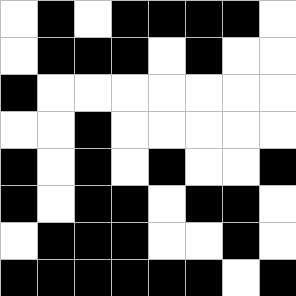[["white", "black", "white", "black", "black", "black", "black", "white"], ["white", "black", "black", "black", "white", "black", "white", "white"], ["black", "white", "white", "white", "white", "white", "white", "white"], ["white", "white", "black", "white", "white", "white", "white", "white"], ["black", "white", "black", "white", "black", "white", "white", "black"], ["black", "white", "black", "black", "white", "black", "black", "white"], ["white", "black", "black", "black", "white", "white", "black", "white"], ["black", "black", "black", "black", "black", "black", "white", "black"]]